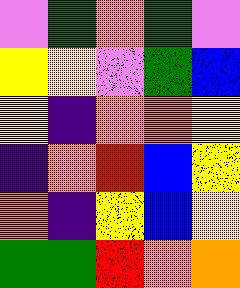[["violet", "green", "orange", "green", "violet"], ["yellow", "yellow", "violet", "green", "blue"], ["yellow", "indigo", "orange", "orange", "yellow"], ["indigo", "orange", "red", "blue", "yellow"], ["orange", "indigo", "yellow", "blue", "yellow"], ["green", "green", "red", "orange", "orange"]]